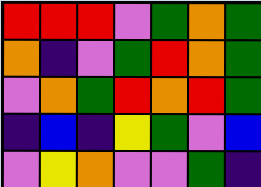[["red", "red", "red", "violet", "green", "orange", "green"], ["orange", "indigo", "violet", "green", "red", "orange", "green"], ["violet", "orange", "green", "red", "orange", "red", "green"], ["indigo", "blue", "indigo", "yellow", "green", "violet", "blue"], ["violet", "yellow", "orange", "violet", "violet", "green", "indigo"]]